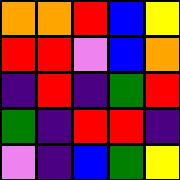[["orange", "orange", "red", "blue", "yellow"], ["red", "red", "violet", "blue", "orange"], ["indigo", "red", "indigo", "green", "red"], ["green", "indigo", "red", "red", "indigo"], ["violet", "indigo", "blue", "green", "yellow"]]